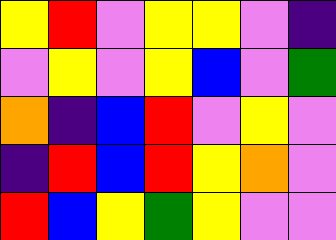[["yellow", "red", "violet", "yellow", "yellow", "violet", "indigo"], ["violet", "yellow", "violet", "yellow", "blue", "violet", "green"], ["orange", "indigo", "blue", "red", "violet", "yellow", "violet"], ["indigo", "red", "blue", "red", "yellow", "orange", "violet"], ["red", "blue", "yellow", "green", "yellow", "violet", "violet"]]